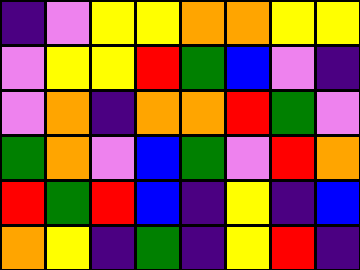[["indigo", "violet", "yellow", "yellow", "orange", "orange", "yellow", "yellow"], ["violet", "yellow", "yellow", "red", "green", "blue", "violet", "indigo"], ["violet", "orange", "indigo", "orange", "orange", "red", "green", "violet"], ["green", "orange", "violet", "blue", "green", "violet", "red", "orange"], ["red", "green", "red", "blue", "indigo", "yellow", "indigo", "blue"], ["orange", "yellow", "indigo", "green", "indigo", "yellow", "red", "indigo"]]